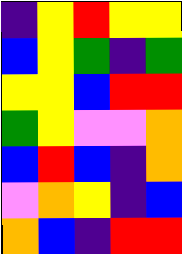[["indigo", "yellow", "red", "yellow", "yellow"], ["blue", "yellow", "green", "indigo", "green"], ["yellow", "yellow", "blue", "red", "red"], ["green", "yellow", "violet", "violet", "orange"], ["blue", "red", "blue", "indigo", "orange"], ["violet", "orange", "yellow", "indigo", "blue"], ["orange", "blue", "indigo", "red", "red"]]